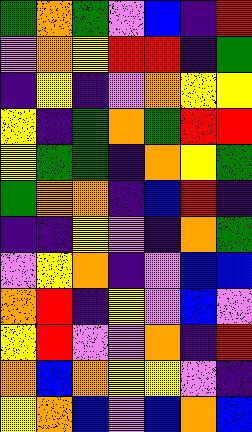[["green", "orange", "green", "violet", "blue", "indigo", "red"], ["violet", "orange", "yellow", "red", "red", "indigo", "green"], ["indigo", "yellow", "indigo", "violet", "orange", "yellow", "yellow"], ["yellow", "indigo", "green", "orange", "green", "red", "red"], ["yellow", "green", "green", "indigo", "orange", "yellow", "green"], ["green", "orange", "orange", "indigo", "blue", "red", "indigo"], ["indigo", "indigo", "yellow", "violet", "indigo", "orange", "green"], ["violet", "yellow", "orange", "indigo", "violet", "blue", "blue"], ["orange", "red", "indigo", "yellow", "violet", "blue", "violet"], ["yellow", "red", "violet", "violet", "orange", "indigo", "red"], ["orange", "blue", "orange", "yellow", "yellow", "violet", "indigo"], ["yellow", "orange", "blue", "violet", "blue", "orange", "blue"]]